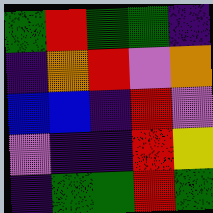[["green", "red", "green", "green", "indigo"], ["indigo", "orange", "red", "violet", "orange"], ["blue", "blue", "indigo", "red", "violet"], ["violet", "indigo", "indigo", "red", "yellow"], ["indigo", "green", "green", "red", "green"]]